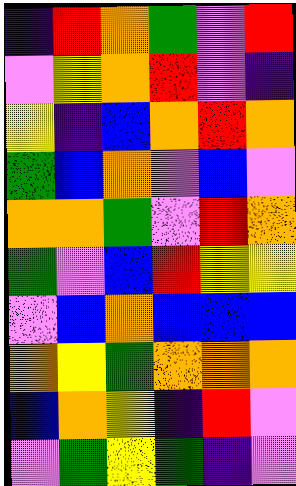[["indigo", "red", "orange", "green", "violet", "red"], ["violet", "yellow", "orange", "red", "violet", "indigo"], ["yellow", "indigo", "blue", "orange", "red", "orange"], ["green", "blue", "orange", "violet", "blue", "violet"], ["orange", "orange", "green", "violet", "red", "orange"], ["green", "violet", "blue", "red", "yellow", "yellow"], ["violet", "blue", "orange", "blue", "blue", "blue"], ["orange", "yellow", "green", "orange", "orange", "orange"], ["blue", "orange", "yellow", "indigo", "red", "violet"], ["violet", "green", "yellow", "green", "indigo", "violet"]]